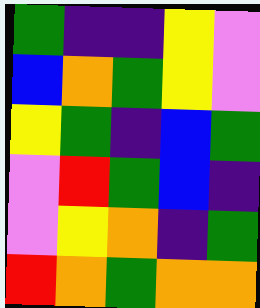[["green", "indigo", "indigo", "yellow", "violet"], ["blue", "orange", "green", "yellow", "violet"], ["yellow", "green", "indigo", "blue", "green"], ["violet", "red", "green", "blue", "indigo"], ["violet", "yellow", "orange", "indigo", "green"], ["red", "orange", "green", "orange", "orange"]]